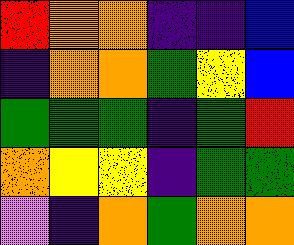[["red", "orange", "orange", "indigo", "indigo", "blue"], ["indigo", "orange", "orange", "green", "yellow", "blue"], ["green", "green", "green", "indigo", "green", "red"], ["orange", "yellow", "yellow", "indigo", "green", "green"], ["violet", "indigo", "orange", "green", "orange", "orange"]]